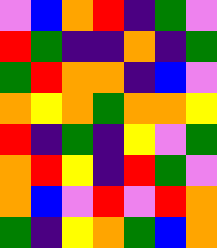[["violet", "blue", "orange", "red", "indigo", "green", "violet"], ["red", "green", "indigo", "indigo", "orange", "indigo", "green"], ["green", "red", "orange", "orange", "indigo", "blue", "violet"], ["orange", "yellow", "orange", "green", "orange", "orange", "yellow"], ["red", "indigo", "green", "indigo", "yellow", "violet", "green"], ["orange", "red", "yellow", "indigo", "red", "green", "violet"], ["orange", "blue", "violet", "red", "violet", "red", "orange"], ["green", "indigo", "yellow", "orange", "green", "blue", "orange"]]